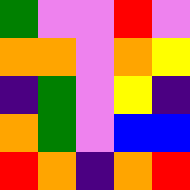[["green", "violet", "violet", "red", "violet"], ["orange", "orange", "violet", "orange", "yellow"], ["indigo", "green", "violet", "yellow", "indigo"], ["orange", "green", "violet", "blue", "blue"], ["red", "orange", "indigo", "orange", "red"]]